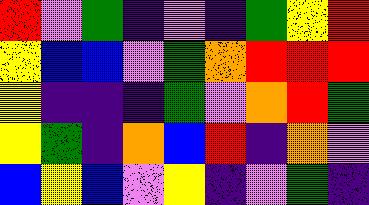[["red", "violet", "green", "indigo", "violet", "indigo", "green", "yellow", "red"], ["yellow", "blue", "blue", "violet", "green", "orange", "red", "red", "red"], ["yellow", "indigo", "indigo", "indigo", "green", "violet", "orange", "red", "green"], ["yellow", "green", "indigo", "orange", "blue", "red", "indigo", "orange", "violet"], ["blue", "yellow", "blue", "violet", "yellow", "indigo", "violet", "green", "indigo"]]